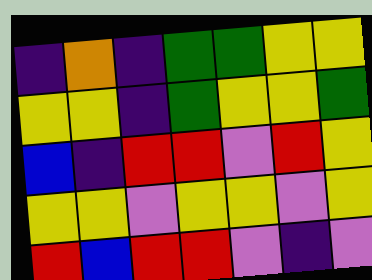[["indigo", "orange", "indigo", "green", "green", "yellow", "yellow"], ["yellow", "yellow", "indigo", "green", "yellow", "yellow", "green"], ["blue", "indigo", "red", "red", "violet", "red", "yellow"], ["yellow", "yellow", "violet", "yellow", "yellow", "violet", "yellow"], ["red", "blue", "red", "red", "violet", "indigo", "violet"]]